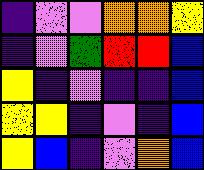[["indigo", "violet", "violet", "orange", "orange", "yellow"], ["indigo", "violet", "green", "red", "red", "blue"], ["yellow", "indigo", "violet", "indigo", "indigo", "blue"], ["yellow", "yellow", "indigo", "violet", "indigo", "blue"], ["yellow", "blue", "indigo", "violet", "orange", "blue"]]